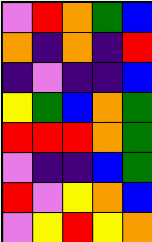[["violet", "red", "orange", "green", "blue"], ["orange", "indigo", "orange", "indigo", "red"], ["indigo", "violet", "indigo", "indigo", "blue"], ["yellow", "green", "blue", "orange", "green"], ["red", "red", "red", "orange", "green"], ["violet", "indigo", "indigo", "blue", "green"], ["red", "violet", "yellow", "orange", "blue"], ["violet", "yellow", "red", "yellow", "orange"]]